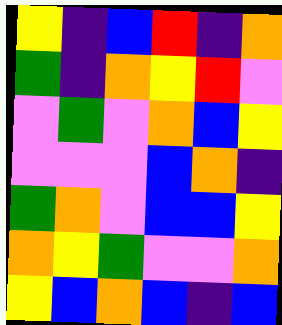[["yellow", "indigo", "blue", "red", "indigo", "orange"], ["green", "indigo", "orange", "yellow", "red", "violet"], ["violet", "green", "violet", "orange", "blue", "yellow"], ["violet", "violet", "violet", "blue", "orange", "indigo"], ["green", "orange", "violet", "blue", "blue", "yellow"], ["orange", "yellow", "green", "violet", "violet", "orange"], ["yellow", "blue", "orange", "blue", "indigo", "blue"]]